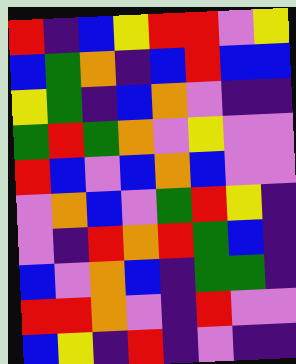[["red", "indigo", "blue", "yellow", "red", "red", "violet", "yellow"], ["blue", "green", "orange", "indigo", "blue", "red", "blue", "blue"], ["yellow", "green", "indigo", "blue", "orange", "violet", "indigo", "indigo"], ["green", "red", "green", "orange", "violet", "yellow", "violet", "violet"], ["red", "blue", "violet", "blue", "orange", "blue", "violet", "violet"], ["violet", "orange", "blue", "violet", "green", "red", "yellow", "indigo"], ["violet", "indigo", "red", "orange", "red", "green", "blue", "indigo"], ["blue", "violet", "orange", "blue", "indigo", "green", "green", "indigo"], ["red", "red", "orange", "violet", "indigo", "red", "violet", "violet"], ["blue", "yellow", "indigo", "red", "indigo", "violet", "indigo", "indigo"]]